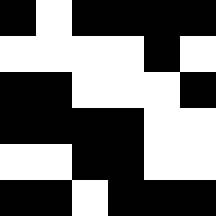[["black", "white", "black", "black", "black", "black"], ["white", "white", "white", "white", "black", "white"], ["black", "black", "white", "white", "white", "black"], ["black", "black", "black", "black", "white", "white"], ["white", "white", "black", "black", "white", "white"], ["black", "black", "white", "black", "black", "black"]]